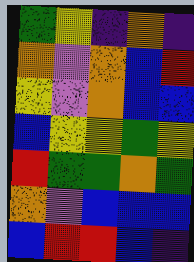[["green", "yellow", "indigo", "orange", "indigo"], ["orange", "violet", "orange", "blue", "red"], ["yellow", "violet", "orange", "blue", "blue"], ["blue", "yellow", "yellow", "green", "yellow"], ["red", "green", "green", "orange", "green"], ["orange", "violet", "blue", "blue", "blue"], ["blue", "red", "red", "blue", "indigo"]]